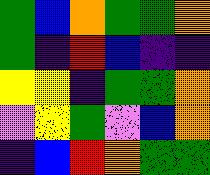[["green", "blue", "orange", "green", "green", "orange"], ["green", "indigo", "red", "blue", "indigo", "indigo"], ["yellow", "yellow", "indigo", "green", "green", "orange"], ["violet", "yellow", "green", "violet", "blue", "orange"], ["indigo", "blue", "red", "orange", "green", "green"]]